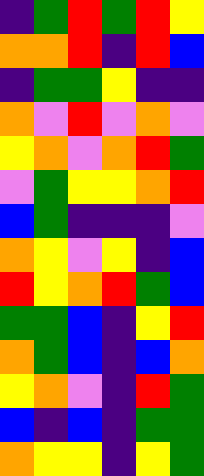[["indigo", "green", "red", "green", "red", "yellow"], ["orange", "orange", "red", "indigo", "red", "blue"], ["indigo", "green", "green", "yellow", "indigo", "indigo"], ["orange", "violet", "red", "violet", "orange", "violet"], ["yellow", "orange", "violet", "orange", "red", "green"], ["violet", "green", "yellow", "yellow", "orange", "red"], ["blue", "green", "indigo", "indigo", "indigo", "violet"], ["orange", "yellow", "violet", "yellow", "indigo", "blue"], ["red", "yellow", "orange", "red", "green", "blue"], ["green", "green", "blue", "indigo", "yellow", "red"], ["orange", "green", "blue", "indigo", "blue", "orange"], ["yellow", "orange", "violet", "indigo", "red", "green"], ["blue", "indigo", "blue", "indigo", "green", "green"], ["orange", "yellow", "yellow", "indigo", "yellow", "green"]]